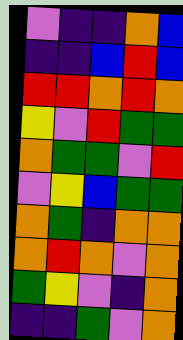[["violet", "indigo", "indigo", "orange", "blue"], ["indigo", "indigo", "blue", "red", "blue"], ["red", "red", "orange", "red", "orange"], ["yellow", "violet", "red", "green", "green"], ["orange", "green", "green", "violet", "red"], ["violet", "yellow", "blue", "green", "green"], ["orange", "green", "indigo", "orange", "orange"], ["orange", "red", "orange", "violet", "orange"], ["green", "yellow", "violet", "indigo", "orange"], ["indigo", "indigo", "green", "violet", "orange"]]